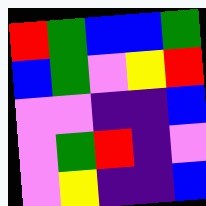[["red", "green", "blue", "blue", "green"], ["blue", "green", "violet", "yellow", "red"], ["violet", "violet", "indigo", "indigo", "blue"], ["violet", "green", "red", "indigo", "violet"], ["violet", "yellow", "indigo", "indigo", "blue"]]